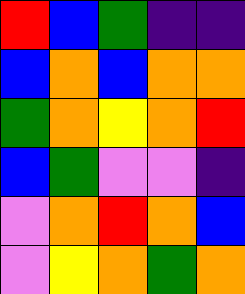[["red", "blue", "green", "indigo", "indigo"], ["blue", "orange", "blue", "orange", "orange"], ["green", "orange", "yellow", "orange", "red"], ["blue", "green", "violet", "violet", "indigo"], ["violet", "orange", "red", "orange", "blue"], ["violet", "yellow", "orange", "green", "orange"]]